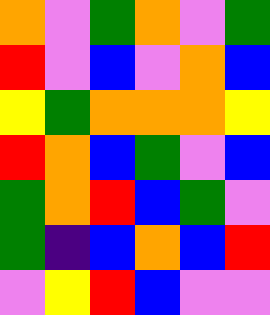[["orange", "violet", "green", "orange", "violet", "green"], ["red", "violet", "blue", "violet", "orange", "blue"], ["yellow", "green", "orange", "orange", "orange", "yellow"], ["red", "orange", "blue", "green", "violet", "blue"], ["green", "orange", "red", "blue", "green", "violet"], ["green", "indigo", "blue", "orange", "blue", "red"], ["violet", "yellow", "red", "blue", "violet", "violet"]]